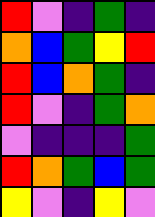[["red", "violet", "indigo", "green", "indigo"], ["orange", "blue", "green", "yellow", "red"], ["red", "blue", "orange", "green", "indigo"], ["red", "violet", "indigo", "green", "orange"], ["violet", "indigo", "indigo", "indigo", "green"], ["red", "orange", "green", "blue", "green"], ["yellow", "violet", "indigo", "yellow", "violet"]]